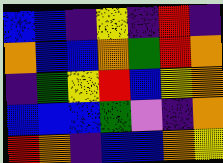[["blue", "blue", "indigo", "yellow", "indigo", "red", "indigo"], ["orange", "blue", "blue", "orange", "green", "red", "orange"], ["indigo", "green", "yellow", "red", "blue", "yellow", "orange"], ["blue", "blue", "blue", "green", "violet", "indigo", "orange"], ["red", "orange", "indigo", "blue", "blue", "orange", "yellow"]]